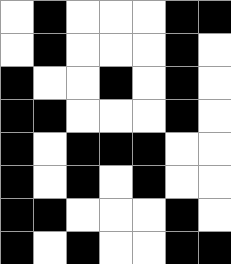[["white", "black", "white", "white", "white", "black", "black"], ["white", "black", "white", "white", "white", "black", "white"], ["black", "white", "white", "black", "white", "black", "white"], ["black", "black", "white", "white", "white", "black", "white"], ["black", "white", "black", "black", "black", "white", "white"], ["black", "white", "black", "white", "black", "white", "white"], ["black", "black", "white", "white", "white", "black", "white"], ["black", "white", "black", "white", "white", "black", "black"]]